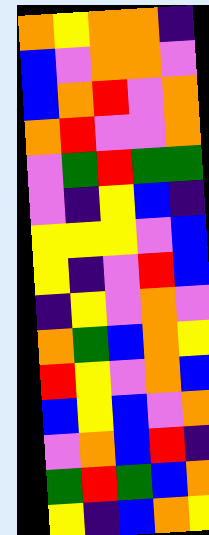[["orange", "yellow", "orange", "orange", "indigo"], ["blue", "violet", "orange", "orange", "violet"], ["blue", "orange", "red", "violet", "orange"], ["orange", "red", "violet", "violet", "orange"], ["violet", "green", "red", "green", "green"], ["violet", "indigo", "yellow", "blue", "indigo"], ["yellow", "yellow", "yellow", "violet", "blue"], ["yellow", "indigo", "violet", "red", "blue"], ["indigo", "yellow", "violet", "orange", "violet"], ["orange", "green", "blue", "orange", "yellow"], ["red", "yellow", "violet", "orange", "blue"], ["blue", "yellow", "blue", "violet", "orange"], ["violet", "orange", "blue", "red", "indigo"], ["green", "red", "green", "blue", "orange"], ["yellow", "indigo", "blue", "orange", "yellow"]]